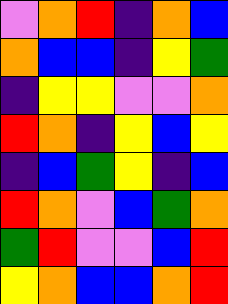[["violet", "orange", "red", "indigo", "orange", "blue"], ["orange", "blue", "blue", "indigo", "yellow", "green"], ["indigo", "yellow", "yellow", "violet", "violet", "orange"], ["red", "orange", "indigo", "yellow", "blue", "yellow"], ["indigo", "blue", "green", "yellow", "indigo", "blue"], ["red", "orange", "violet", "blue", "green", "orange"], ["green", "red", "violet", "violet", "blue", "red"], ["yellow", "orange", "blue", "blue", "orange", "red"]]